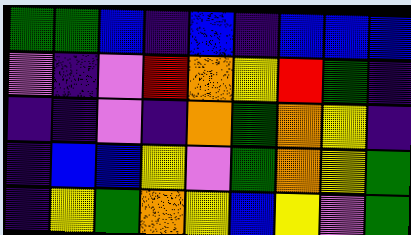[["green", "green", "blue", "indigo", "blue", "indigo", "blue", "blue", "blue"], ["violet", "indigo", "violet", "red", "orange", "yellow", "red", "green", "indigo"], ["indigo", "indigo", "violet", "indigo", "orange", "green", "orange", "yellow", "indigo"], ["indigo", "blue", "blue", "yellow", "violet", "green", "orange", "yellow", "green"], ["indigo", "yellow", "green", "orange", "yellow", "blue", "yellow", "violet", "green"]]